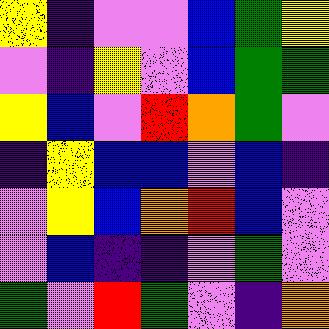[["yellow", "indigo", "violet", "violet", "blue", "green", "yellow"], ["violet", "indigo", "yellow", "violet", "blue", "green", "green"], ["yellow", "blue", "violet", "red", "orange", "green", "violet"], ["indigo", "yellow", "blue", "blue", "violet", "blue", "indigo"], ["violet", "yellow", "blue", "orange", "red", "blue", "violet"], ["violet", "blue", "indigo", "indigo", "violet", "green", "violet"], ["green", "violet", "red", "green", "violet", "indigo", "orange"]]